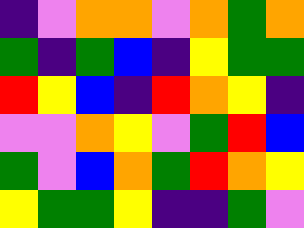[["indigo", "violet", "orange", "orange", "violet", "orange", "green", "orange"], ["green", "indigo", "green", "blue", "indigo", "yellow", "green", "green"], ["red", "yellow", "blue", "indigo", "red", "orange", "yellow", "indigo"], ["violet", "violet", "orange", "yellow", "violet", "green", "red", "blue"], ["green", "violet", "blue", "orange", "green", "red", "orange", "yellow"], ["yellow", "green", "green", "yellow", "indigo", "indigo", "green", "violet"]]